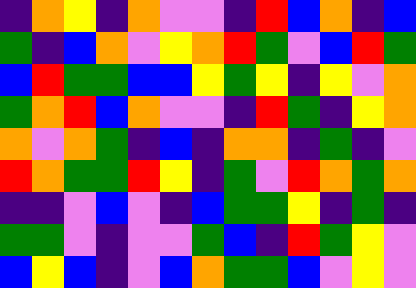[["indigo", "orange", "yellow", "indigo", "orange", "violet", "violet", "indigo", "red", "blue", "orange", "indigo", "blue"], ["green", "indigo", "blue", "orange", "violet", "yellow", "orange", "red", "green", "violet", "blue", "red", "green"], ["blue", "red", "green", "green", "blue", "blue", "yellow", "green", "yellow", "indigo", "yellow", "violet", "orange"], ["green", "orange", "red", "blue", "orange", "violet", "violet", "indigo", "red", "green", "indigo", "yellow", "orange"], ["orange", "violet", "orange", "green", "indigo", "blue", "indigo", "orange", "orange", "indigo", "green", "indigo", "violet"], ["red", "orange", "green", "green", "red", "yellow", "indigo", "green", "violet", "red", "orange", "green", "orange"], ["indigo", "indigo", "violet", "blue", "violet", "indigo", "blue", "green", "green", "yellow", "indigo", "green", "indigo"], ["green", "green", "violet", "indigo", "violet", "violet", "green", "blue", "indigo", "red", "green", "yellow", "violet"], ["blue", "yellow", "blue", "indigo", "violet", "blue", "orange", "green", "green", "blue", "violet", "yellow", "violet"]]